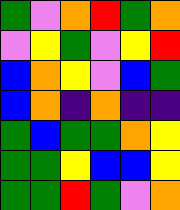[["green", "violet", "orange", "red", "green", "orange"], ["violet", "yellow", "green", "violet", "yellow", "red"], ["blue", "orange", "yellow", "violet", "blue", "green"], ["blue", "orange", "indigo", "orange", "indigo", "indigo"], ["green", "blue", "green", "green", "orange", "yellow"], ["green", "green", "yellow", "blue", "blue", "yellow"], ["green", "green", "red", "green", "violet", "orange"]]